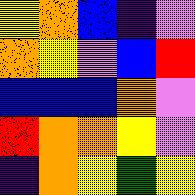[["yellow", "orange", "blue", "indigo", "violet"], ["orange", "yellow", "violet", "blue", "red"], ["blue", "blue", "blue", "orange", "violet"], ["red", "orange", "orange", "yellow", "violet"], ["indigo", "orange", "yellow", "green", "yellow"]]